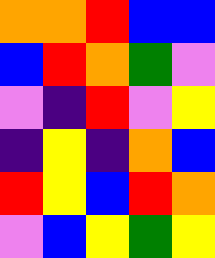[["orange", "orange", "red", "blue", "blue"], ["blue", "red", "orange", "green", "violet"], ["violet", "indigo", "red", "violet", "yellow"], ["indigo", "yellow", "indigo", "orange", "blue"], ["red", "yellow", "blue", "red", "orange"], ["violet", "blue", "yellow", "green", "yellow"]]